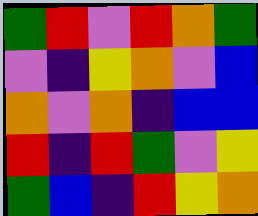[["green", "red", "violet", "red", "orange", "green"], ["violet", "indigo", "yellow", "orange", "violet", "blue"], ["orange", "violet", "orange", "indigo", "blue", "blue"], ["red", "indigo", "red", "green", "violet", "yellow"], ["green", "blue", "indigo", "red", "yellow", "orange"]]